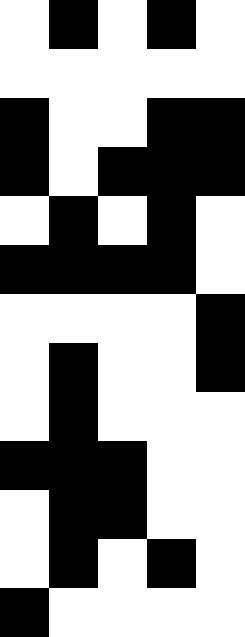[["white", "black", "white", "black", "white"], ["white", "white", "white", "white", "white"], ["black", "white", "white", "black", "black"], ["black", "white", "black", "black", "black"], ["white", "black", "white", "black", "white"], ["black", "black", "black", "black", "white"], ["white", "white", "white", "white", "black"], ["white", "black", "white", "white", "black"], ["white", "black", "white", "white", "white"], ["black", "black", "black", "white", "white"], ["white", "black", "black", "white", "white"], ["white", "black", "white", "black", "white"], ["black", "white", "white", "white", "white"]]